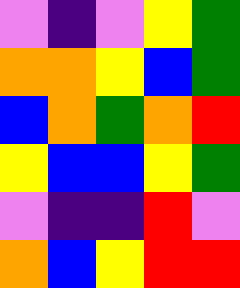[["violet", "indigo", "violet", "yellow", "green"], ["orange", "orange", "yellow", "blue", "green"], ["blue", "orange", "green", "orange", "red"], ["yellow", "blue", "blue", "yellow", "green"], ["violet", "indigo", "indigo", "red", "violet"], ["orange", "blue", "yellow", "red", "red"]]